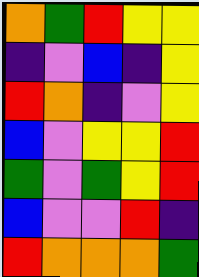[["orange", "green", "red", "yellow", "yellow"], ["indigo", "violet", "blue", "indigo", "yellow"], ["red", "orange", "indigo", "violet", "yellow"], ["blue", "violet", "yellow", "yellow", "red"], ["green", "violet", "green", "yellow", "red"], ["blue", "violet", "violet", "red", "indigo"], ["red", "orange", "orange", "orange", "green"]]